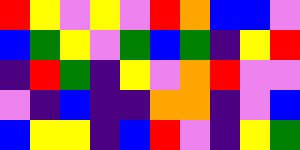[["red", "yellow", "violet", "yellow", "violet", "red", "orange", "blue", "blue", "violet"], ["blue", "green", "yellow", "violet", "green", "blue", "green", "indigo", "yellow", "red"], ["indigo", "red", "green", "indigo", "yellow", "violet", "orange", "red", "violet", "violet"], ["violet", "indigo", "blue", "indigo", "indigo", "orange", "orange", "indigo", "violet", "blue"], ["blue", "yellow", "yellow", "indigo", "blue", "red", "violet", "indigo", "yellow", "green"]]